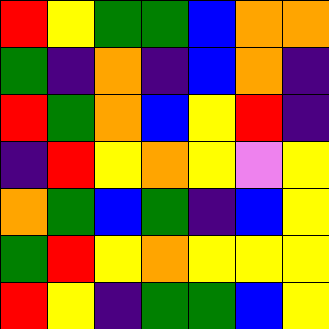[["red", "yellow", "green", "green", "blue", "orange", "orange"], ["green", "indigo", "orange", "indigo", "blue", "orange", "indigo"], ["red", "green", "orange", "blue", "yellow", "red", "indigo"], ["indigo", "red", "yellow", "orange", "yellow", "violet", "yellow"], ["orange", "green", "blue", "green", "indigo", "blue", "yellow"], ["green", "red", "yellow", "orange", "yellow", "yellow", "yellow"], ["red", "yellow", "indigo", "green", "green", "blue", "yellow"]]